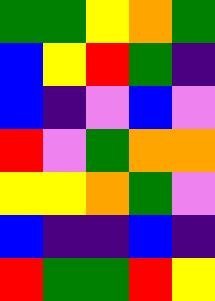[["green", "green", "yellow", "orange", "green"], ["blue", "yellow", "red", "green", "indigo"], ["blue", "indigo", "violet", "blue", "violet"], ["red", "violet", "green", "orange", "orange"], ["yellow", "yellow", "orange", "green", "violet"], ["blue", "indigo", "indigo", "blue", "indigo"], ["red", "green", "green", "red", "yellow"]]